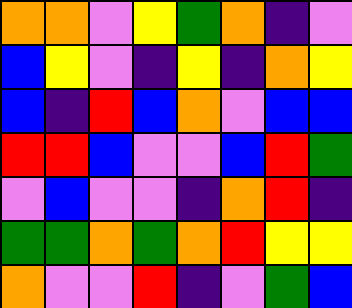[["orange", "orange", "violet", "yellow", "green", "orange", "indigo", "violet"], ["blue", "yellow", "violet", "indigo", "yellow", "indigo", "orange", "yellow"], ["blue", "indigo", "red", "blue", "orange", "violet", "blue", "blue"], ["red", "red", "blue", "violet", "violet", "blue", "red", "green"], ["violet", "blue", "violet", "violet", "indigo", "orange", "red", "indigo"], ["green", "green", "orange", "green", "orange", "red", "yellow", "yellow"], ["orange", "violet", "violet", "red", "indigo", "violet", "green", "blue"]]